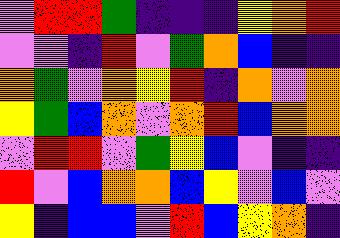[["violet", "red", "red", "green", "indigo", "indigo", "indigo", "yellow", "orange", "red"], ["violet", "violet", "indigo", "red", "violet", "green", "orange", "blue", "indigo", "indigo"], ["orange", "green", "violet", "orange", "yellow", "red", "indigo", "orange", "violet", "orange"], ["yellow", "green", "blue", "orange", "violet", "orange", "red", "blue", "orange", "orange"], ["violet", "red", "red", "violet", "green", "yellow", "blue", "violet", "indigo", "indigo"], ["red", "violet", "blue", "orange", "orange", "blue", "yellow", "violet", "blue", "violet"], ["yellow", "indigo", "blue", "blue", "violet", "red", "blue", "yellow", "orange", "indigo"]]